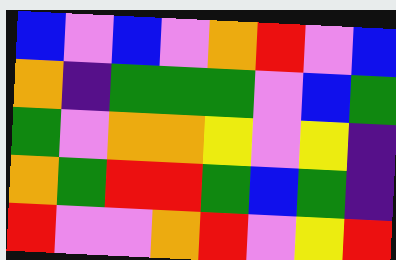[["blue", "violet", "blue", "violet", "orange", "red", "violet", "blue"], ["orange", "indigo", "green", "green", "green", "violet", "blue", "green"], ["green", "violet", "orange", "orange", "yellow", "violet", "yellow", "indigo"], ["orange", "green", "red", "red", "green", "blue", "green", "indigo"], ["red", "violet", "violet", "orange", "red", "violet", "yellow", "red"]]